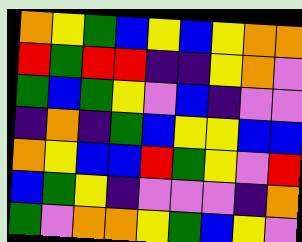[["orange", "yellow", "green", "blue", "yellow", "blue", "yellow", "orange", "orange"], ["red", "green", "red", "red", "indigo", "indigo", "yellow", "orange", "violet"], ["green", "blue", "green", "yellow", "violet", "blue", "indigo", "violet", "violet"], ["indigo", "orange", "indigo", "green", "blue", "yellow", "yellow", "blue", "blue"], ["orange", "yellow", "blue", "blue", "red", "green", "yellow", "violet", "red"], ["blue", "green", "yellow", "indigo", "violet", "violet", "violet", "indigo", "orange"], ["green", "violet", "orange", "orange", "yellow", "green", "blue", "yellow", "violet"]]